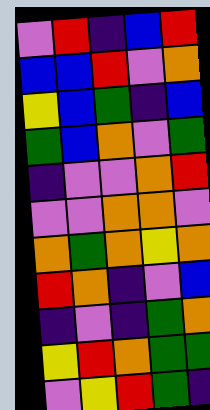[["violet", "red", "indigo", "blue", "red"], ["blue", "blue", "red", "violet", "orange"], ["yellow", "blue", "green", "indigo", "blue"], ["green", "blue", "orange", "violet", "green"], ["indigo", "violet", "violet", "orange", "red"], ["violet", "violet", "orange", "orange", "violet"], ["orange", "green", "orange", "yellow", "orange"], ["red", "orange", "indigo", "violet", "blue"], ["indigo", "violet", "indigo", "green", "orange"], ["yellow", "red", "orange", "green", "green"], ["violet", "yellow", "red", "green", "indigo"]]